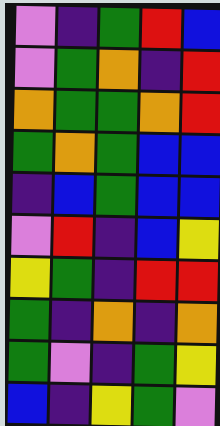[["violet", "indigo", "green", "red", "blue"], ["violet", "green", "orange", "indigo", "red"], ["orange", "green", "green", "orange", "red"], ["green", "orange", "green", "blue", "blue"], ["indigo", "blue", "green", "blue", "blue"], ["violet", "red", "indigo", "blue", "yellow"], ["yellow", "green", "indigo", "red", "red"], ["green", "indigo", "orange", "indigo", "orange"], ["green", "violet", "indigo", "green", "yellow"], ["blue", "indigo", "yellow", "green", "violet"]]